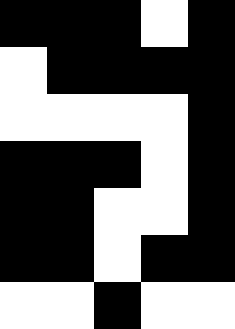[["black", "black", "black", "white", "black"], ["white", "black", "black", "black", "black"], ["white", "white", "white", "white", "black"], ["black", "black", "black", "white", "black"], ["black", "black", "white", "white", "black"], ["black", "black", "white", "black", "black"], ["white", "white", "black", "white", "white"]]